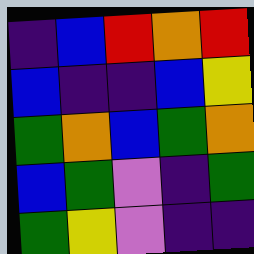[["indigo", "blue", "red", "orange", "red"], ["blue", "indigo", "indigo", "blue", "yellow"], ["green", "orange", "blue", "green", "orange"], ["blue", "green", "violet", "indigo", "green"], ["green", "yellow", "violet", "indigo", "indigo"]]